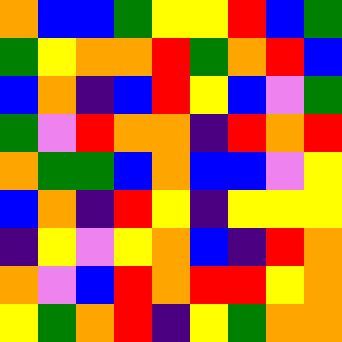[["orange", "blue", "blue", "green", "yellow", "yellow", "red", "blue", "green"], ["green", "yellow", "orange", "orange", "red", "green", "orange", "red", "blue"], ["blue", "orange", "indigo", "blue", "red", "yellow", "blue", "violet", "green"], ["green", "violet", "red", "orange", "orange", "indigo", "red", "orange", "red"], ["orange", "green", "green", "blue", "orange", "blue", "blue", "violet", "yellow"], ["blue", "orange", "indigo", "red", "yellow", "indigo", "yellow", "yellow", "yellow"], ["indigo", "yellow", "violet", "yellow", "orange", "blue", "indigo", "red", "orange"], ["orange", "violet", "blue", "red", "orange", "red", "red", "yellow", "orange"], ["yellow", "green", "orange", "red", "indigo", "yellow", "green", "orange", "orange"]]